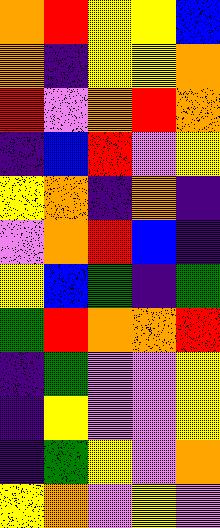[["orange", "red", "yellow", "yellow", "blue"], ["orange", "indigo", "yellow", "yellow", "orange"], ["red", "violet", "orange", "red", "orange"], ["indigo", "blue", "red", "violet", "yellow"], ["yellow", "orange", "indigo", "orange", "indigo"], ["violet", "orange", "red", "blue", "indigo"], ["yellow", "blue", "green", "indigo", "green"], ["green", "red", "orange", "orange", "red"], ["indigo", "green", "violet", "violet", "yellow"], ["indigo", "yellow", "violet", "violet", "yellow"], ["indigo", "green", "yellow", "violet", "orange"], ["yellow", "orange", "violet", "yellow", "violet"]]